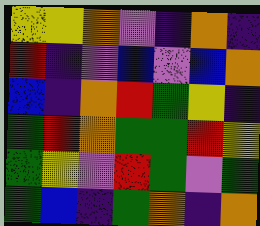[["yellow", "yellow", "orange", "violet", "indigo", "orange", "indigo"], ["red", "indigo", "violet", "blue", "violet", "blue", "orange"], ["blue", "indigo", "orange", "red", "green", "yellow", "indigo"], ["green", "red", "orange", "green", "green", "red", "yellow"], ["green", "yellow", "violet", "red", "green", "violet", "green"], ["green", "blue", "indigo", "green", "orange", "indigo", "orange"]]